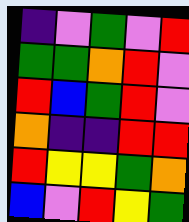[["indigo", "violet", "green", "violet", "red"], ["green", "green", "orange", "red", "violet"], ["red", "blue", "green", "red", "violet"], ["orange", "indigo", "indigo", "red", "red"], ["red", "yellow", "yellow", "green", "orange"], ["blue", "violet", "red", "yellow", "green"]]